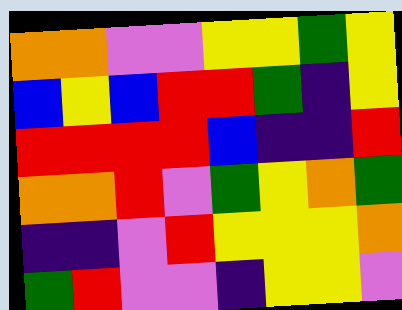[["orange", "orange", "violet", "violet", "yellow", "yellow", "green", "yellow"], ["blue", "yellow", "blue", "red", "red", "green", "indigo", "yellow"], ["red", "red", "red", "red", "blue", "indigo", "indigo", "red"], ["orange", "orange", "red", "violet", "green", "yellow", "orange", "green"], ["indigo", "indigo", "violet", "red", "yellow", "yellow", "yellow", "orange"], ["green", "red", "violet", "violet", "indigo", "yellow", "yellow", "violet"]]